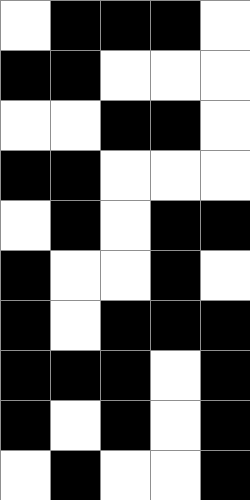[["white", "black", "black", "black", "white"], ["black", "black", "white", "white", "white"], ["white", "white", "black", "black", "white"], ["black", "black", "white", "white", "white"], ["white", "black", "white", "black", "black"], ["black", "white", "white", "black", "white"], ["black", "white", "black", "black", "black"], ["black", "black", "black", "white", "black"], ["black", "white", "black", "white", "black"], ["white", "black", "white", "white", "black"]]